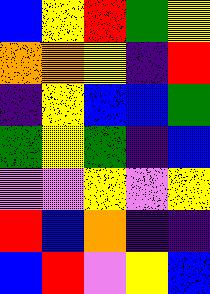[["blue", "yellow", "red", "green", "yellow"], ["orange", "orange", "yellow", "indigo", "red"], ["indigo", "yellow", "blue", "blue", "green"], ["green", "yellow", "green", "indigo", "blue"], ["violet", "violet", "yellow", "violet", "yellow"], ["red", "blue", "orange", "indigo", "indigo"], ["blue", "red", "violet", "yellow", "blue"]]